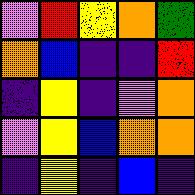[["violet", "red", "yellow", "orange", "green"], ["orange", "blue", "indigo", "indigo", "red"], ["indigo", "yellow", "indigo", "violet", "orange"], ["violet", "yellow", "blue", "orange", "orange"], ["indigo", "yellow", "indigo", "blue", "indigo"]]